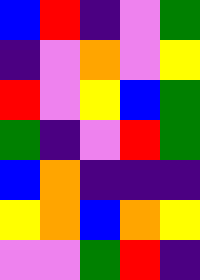[["blue", "red", "indigo", "violet", "green"], ["indigo", "violet", "orange", "violet", "yellow"], ["red", "violet", "yellow", "blue", "green"], ["green", "indigo", "violet", "red", "green"], ["blue", "orange", "indigo", "indigo", "indigo"], ["yellow", "orange", "blue", "orange", "yellow"], ["violet", "violet", "green", "red", "indigo"]]